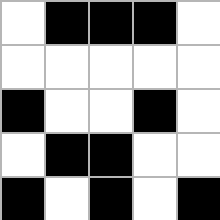[["white", "black", "black", "black", "white"], ["white", "white", "white", "white", "white"], ["black", "white", "white", "black", "white"], ["white", "black", "black", "white", "white"], ["black", "white", "black", "white", "black"]]